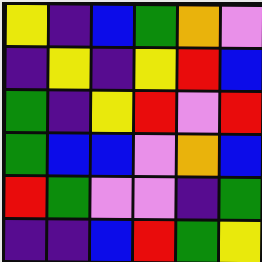[["yellow", "indigo", "blue", "green", "orange", "violet"], ["indigo", "yellow", "indigo", "yellow", "red", "blue"], ["green", "indigo", "yellow", "red", "violet", "red"], ["green", "blue", "blue", "violet", "orange", "blue"], ["red", "green", "violet", "violet", "indigo", "green"], ["indigo", "indigo", "blue", "red", "green", "yellow"]]